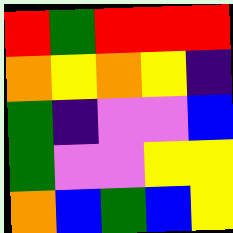[["red", "green", "red", "red", "red"], ["orange", "yellow", "orange", "yellow", "indigo"], ["green", "indigo", "violet", "violet", "blue"], ["green", "violet", "violet", "yellow", "yellow"], ["orange", "blue", "green", "blue", "yellow"]]